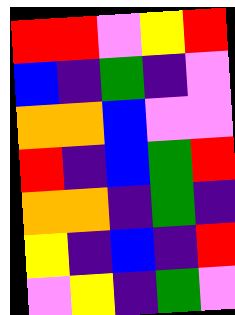[["red", "red", "violet", "yellow", "red"], ["blue", "indigo", "green", "indigo", "violet"], ["orange", "orange", "blue", "violet", "violet"], ["red", "indigo", "blue", "green", "red"], ["orange", "orange", "indigo", "green", "indigo"], ["yellow", "indigo", "blue", "indigo", "red"], ["violet", "yellow", "indigo", "green", "violet"]]